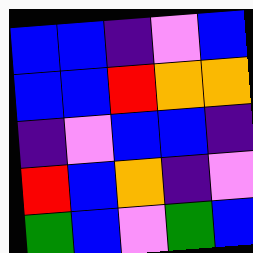[["blue", "blue", "indigo", "violet", "blue"], ["blue", "blue", "red", "orange", "orange"], ["indigo", "violet", "blue", "blue", "indigo"], ["red", "blue", "orange", "indigo", "violet"], ["green", "blue", "violet", "green", "blue"]]